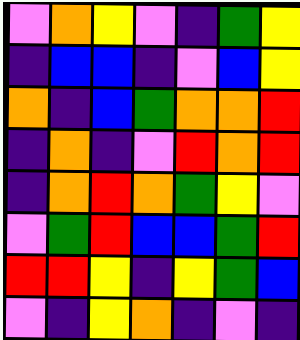[["violet", "orange", "yellow", "violet", "indigo", "green", "yellow"], ["indigo", "blue", "blue", "indigo", "violet", "blue", "yellow"], ["orange", "indigo", "blue", "green", "orange", "orange", "red"], ["indigo", "orange", "indigo", "violet", "red", "orange", "red"], ["indigo", "orange", "red", "orange", "green", "yellow", "violet"], ["violet", "green", "red", "blue", "blue", "green", "red"], ["red", "red", "yellow", "indigo", "yellow", "green", "blue"], ["violet", "indigo", "yellow", "orange", "indigo", "violet", "indigo"]]